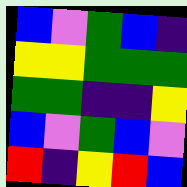[["blue", "violet", "green", "blue", "indigo"], ["yellow", "yellow", "green", "green", "green"], ["green", "green", "indigo", "indigo", "yellow"], ["blue", "violet", "green", "blue", "violet"], ["red", "indigo", "yellow", "red", "blue"]]